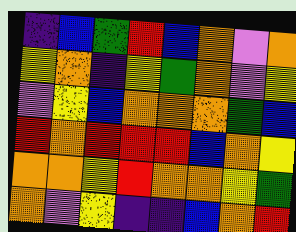[["indigo", "blue", "green", "red", "blue", "orange", "violet", "orange"], ["yellow", "orange", "indigo", "yellow", "green", "orange", "violet", "yellow"], ["violet", "yellow", "blue", "orange", "orange", "orange", "green", "blue"], ["red", "orange", "red", "red", "red", "blue", "orange", "yellow"], ["orange", "orange", "yellow", "red", "orange", "orange", "yellow", "green"], ["orange", "violet", "yellow", "indigo", "indigo", "blue", "orange", "red"]]